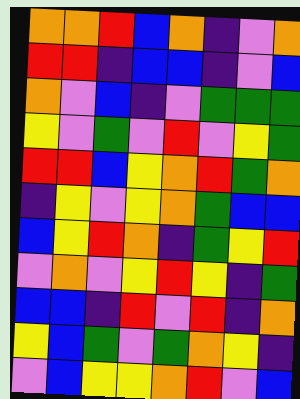[["orange", "orange", "red", "blue", "orange", "indigo", "violet", "orange"], ["red", "red", "indigo", "blue", "blue", "indigo", "violet", "blue"], ["orange", "violet", "blue", "indigo", "violet", "green", "green", "green"], ["yellow", "violet", "green", "violet", "red", "violet", "yellow", "green"], ["red", "red", "blue", "yellow", "orange", "red", "green", "orange"], ["indigo", "yellow", "violet", "yellow", "orange", "green", "blue", "blue"], ["blue", "yellow", "red", "orange", "indigo", "green", "yellow", "red"], ["violet", "orange", "violet", "yellow", "red", "yellow", "indigo", "green"], ["blue", "blue", "indigo", "red", "violet", "red", "indigo", "orange"], ["yellow", "blue", "green", "violet", "green", "orange", "yellow", "indigo"], ["violet", "blue", "yellow", "yellow", "orange", "red", "violet", "blue"]]